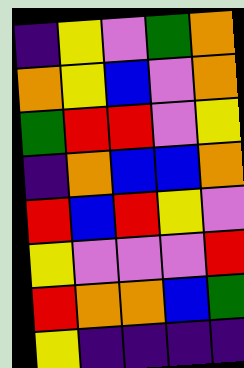[["indigo", "yellow", "violet", "green", "orange"], ["orange", "yellow", "blue", "violet", "orange"], ["green", "red", "red", "violet", "yellow"], ["indigo", "orange", "blue", "blue", "orange"], ["red", "blue", "red", "yellow", "violet"], ["yellow", "violet", "violet", "violet", "red"], ["red", "orange", "orange", "blue", "green"], ["yellow", "indigo", "indigo", "indigo", "indigo"]]